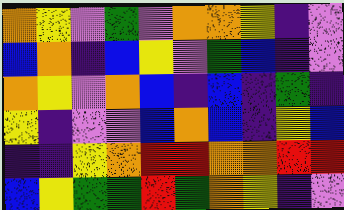[["orange", "yellow", "violet", "green", "violet", "orange", "orange", "yellow", "indigo", "violet"], ["blue", "orange", "indigo", "blue", "yellow", "violet", "green", "blue", "indigo", "violet"], ["orange", "yellow", "violet", "orange", "blue", "indigo", "blue", "indigo", "green", "indigo"], ["yellow", "indigo", "violet", "violet", "blue", "orange", "blue", "indigo", "yellow", "blue"], ["indigo", "indigo", "yellow", "orange", "red", "red", "orange", "orange", "red", "red"], ["blue", "yellow", "green", "green", "red", "green", "orange", "yellow", "indigo", "violet"]]